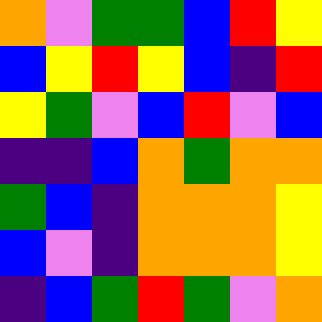[["orange", "violet", "green", "green", "blue", "red", "yellow"], ["blue", "yellow", "red", "yellow", "blue", "indigo", "red"], ["yellow", "green", "violet", "blue", "red", "violet", "blue"], ["indigo", "indigo", "blue", "orange", "green", "orange", "orange"], ["green", "blue", "indigo", "orange", "orange", "orange", "yellow"], ["blue", "violet", "indigo", "orange", "orange", "orange", "yellow"], ["indigo", "blue", "green", "red", "green", "violet", "orange"]]